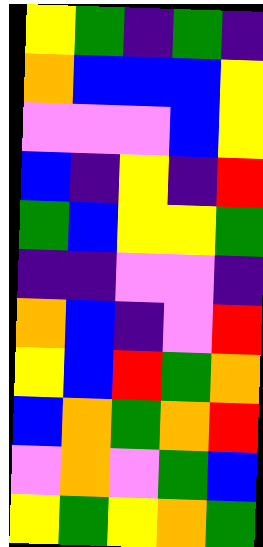[["yellow", "green", "indigo", "green", "indigo"], ["orange", "blue", "blue", "blue", "yellow"], ["violet", "violet", "violet", "blue", "yellow"], ["blue", "indigo", "yellow", "indigo", "red"], ["green", "blue", "yellow", "yellow", "green"], ["indigo", "indigo", "violet", "violet", "indigo"], ["orange", "blue", "indigo", "violet", "red"], ["yellow", "blue", "red", "green", "orange"], ["blue", "orange", "green", "orange", "red"], ["violet", "orange", "violet", "green", "blue"], ["yellow", "green", "yellow", "orange", "green"]]